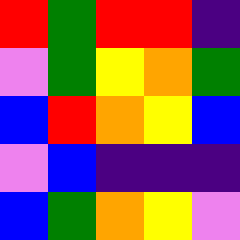[["red", "green", "red", "red", "indigo"], ["violet", "green", "yellow", "orange", "green"], ["blue", "red", "orange", "yellow", "blue"], ["violet", "blue", "indigo", "indigo", "indigo"], ["blue", "green", "orange", "yellow", "violet"]]